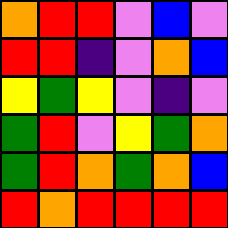[["orange", "red", "red", "violet", "blue", "violet"], ["red", "red", "indigo", "violet", "orange", "blue"], ["yellow", "green", "yellow", "violet", "indigo", "violet"], ["green", "red", "violet", "yellow", "green", "orange"], ["green", "red", "orange", "green", "orange", "blue"], ["red", "orange", "red", "red", "red", "red"]]